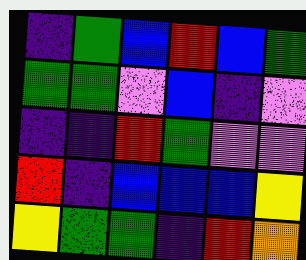[["indigo", "green", "blue", "red", "blue", "green"], ["green", "green", "violet", "blue", "indigo", "violet"], ["indigo", "indigo", "red", "green", "violet", "violet"], ["red", "indigo", "blue", "blue", "blue", "yellow"], ["yellow", "green", "green", "indigo", "red", "orange"]]